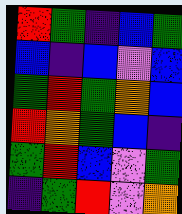[["red", "green", "indigo", "blue", "green"], ["blue", "indigo", "blue", "violet", "blue"], ["green", "red", "green", "orange", "blue"], ["red", "orange", "green", "blue", "indigo"], ["green", "red", "blue", "violet", "green"], ["indigo", "green", "red", "violet", "orange"]]